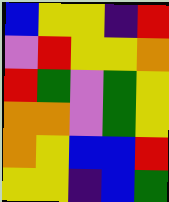[["blue", "yellow", "yellow", "indigo", "red"], ["violet", "red", "yellow", "yellow", "orange"], ["red", "green", "violet", "green", "yellow"], ["orange", "orange", "violet", "green", "yellow"], ["orange", "yellow", "blue", "blue", "red"], ["yellow", "yellow", "indigo", "blue", "green"]]